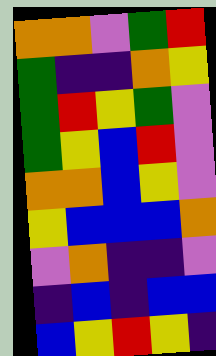[["orange", "orange", "violet", "green", "red"], ["green", "indigo", "indigo", "orange", "yellow"], ["green", "red", "yellow", "green", "violet"], ["green", "yellow", "blue", "red", "violet"], ["orange", "orange", "blue", "yellow", "violet"], ["yellow", "blue", "blue", "blue", "orange"], ["violet", "orange", "indigo", "indigo", "violet"], ["indigo", "blue", "indigo", "blue", "blue"], ["blue", "yellow", "red", "yellow", "indigo"]]